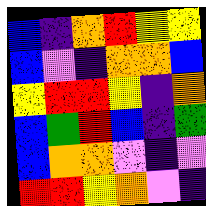[["blue", "indigo", "orange", "red", "yellow", "yellow"], ["blue", "violet", "indigo", "orange", "orange", "blue"], ["yellow", "red", "red", "yellow", "indigo", "orange"], ["blue", "green", "red", "blue", "indigo", "green"], ["blue", "orange", "orange", "violet", "indigo", "violet"], ["red", "red", "yellow", "orange", "violet", "indigo"]]